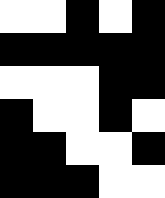[["white", "white", "black", "white", "black"], ["black", "black", "black", "black", "black"], ["white", "white", "white", "black", "black"], ["black", "white", "white", "black", "white"], ["black", "black", "white", "white", "black"], ["black", "black", "black", "white", "white"]]